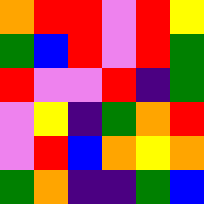[["orange", "red", "red", "violet", "red", "yellow"], ["green", "blue", "red", "violet", "red", "green"], ["red", "violet", "violet", "red", "indigo", "green"], ["violet", "yellow", "indigo", "green", "orange", "red"], ["violet", "red", "blue", "orange", "yellow", "orange"], ["green", "orange", "indigo", "indigo", "green", "blue"]]